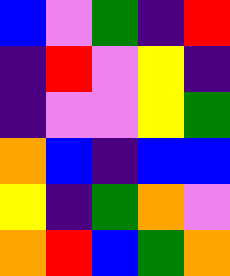[["blue", "violet", "green", "indigo", "red"], ["indigo", "red", "violet", "yellow", "indigo"], ["indigo", "violet", "violet", "yellow", "green"], ["orange", "blue", "indigo", "blue", "blue"], ["yellow", "indigo", "green", "orange", "violet"], ["orange", "red", "blue", "green", "orange"]]